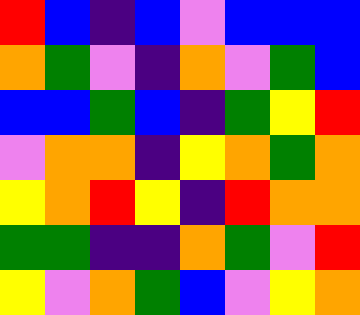[["red", "blue", "indigo", "blue", "violet", "blue", "blue", "blue"], ["orange", "green", "violet", "indigo", "orange", "violet", "green", "blue"], ["blue", "blue", "green", "blue", "indigo", "green", "yellow", "red"], ["violet", "orange", "orange", "indigo", "yellow", "orange", "green", "orange"], ["yellow", "orange", "red", "yellow", "indigo", "red", "orange", "orange"], ["green", "green", "indigo", "indigo", "orange", "green", "violet", "red"], ["yellow", "violet", "orange", "green", "blue", "violet", "yellow", "orange"]]